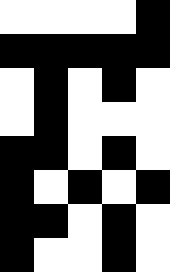[["white", "white", "white", "white", "black"], ["black", "black", "black", "black", "black"], ["white", "black", "white", "black", "white"], ["white", "black", "white", "white", "white"], ["black", "black", "white", "black", "white"], ["black", "white", "black", "white", "black"], ["black", "black", "white", "black", "white"], ["black", "white", "white", "black", "white"]]